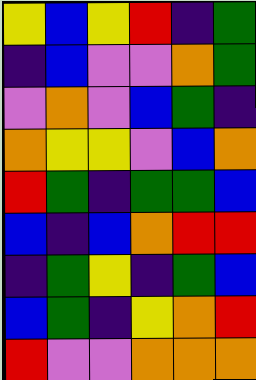[["yellow", "blue", "yellow", "red", "indigo", "green"], ["indigo", "blue", "violet", "violet", "orange", "green"], ["violet", "orange", "violet", "blue", "green", "indigo"], ["orange", "yellow", "yellow", "violet", "blue", "orange"], ["red", "green", "indigo", "green", "green", "blue"], ["blue", "indigo", "blue", "orange", "red", "red"], ["indigo", "green", "yellow", "indigo", "green", "blue"], ["blue", "green", "indigo", "yellow", "orange", "red"], ["red", "violet", "violet", "orange", "orange", "orange"]]